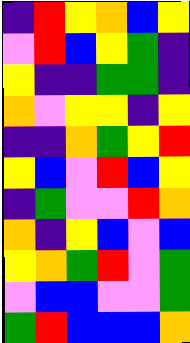[["indigo", "red", "yellow", "orange", "blue", "yellow"], ["violet", "red", "blue", "yellow", "green", "indigo"], ["yellow", "indigo", "indigo", "green", "green", "indigo"], ["orange", "violet", "yellow", "yellow", "indigo", "yellow"], ["indigo", "indigo", "orange", "green", "yellow", "red"], ["yellow", "blue", "violet", "red", "blue", "yellow"], ["indigo", "green", "violet", "violet", "red", "orange"], ["orange", "indigo", "yellow", "blue", "violet", "blue"], ["yellow", "orange", "green", "red", "violet", "green"], ["violet", "blue", "blue", "violet", "violet", "green"], ["green", "red", "blue", "blue", "blue", "orange"]]